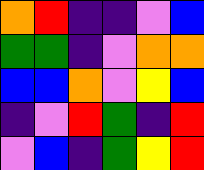[["orange", "red", "indigo", "indigo", "violet", "blue"], ["green", "green", "indigo", "violet", "orange", "orange"], ["blue", "blue", "orange", "violet", "yellow", "blue"], ["indigo", "violet", "red", "green", "indigo", "red"], ["violet", "blue", "indigo", "green", "yellow", "red"]]